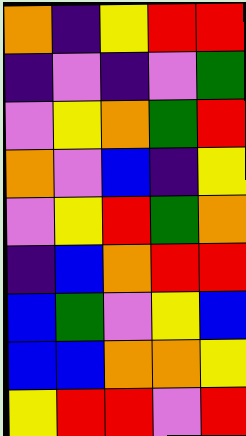[["orange", "indigo", "yellow", "red", "red"], ["indigo", "violet", "indigo", "violet", "green"], ["violet", "yellow", "orange", "green", "red"], ["orange", "violet", "blue", "indigo", "yellow"], ["violet", "yellow", "red", "green", "orange"], ["indigo", "blue", "orange", "red", "red"], ["blue", "green", "violet", "yellow", "blue"], ["blue", "blue", "orange", "orange", "yellow"], ["yellow", "red", "red", "violet", "red"]]